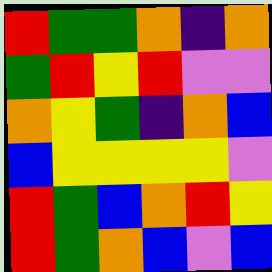[["red", "green", "green", "orange", "indigo", "orange"], ["green", "red", "yellow", "red", "violet", "violet"], ["orange", "yellow", "green", "indigo", "orange", "blue"], ["blue", "yellow", "yellow", "yellow", "yellow", "violet"], ["red", "green", "blue", "orange", "red", "yellow"], ["red", "green", "orange", "blue", "violet", "blue"]]